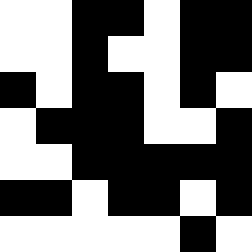[["white", "white", "black", "black", "white", "black", "black"], ["white", "white", "black", "white", "white", "black", "black"], ["black", "white", "black", "black", "white", "black", "white"], ["white", "black", "black", "black", "white", "white", "black"], ["white", "white", "black", "black", "black", "black", "black"], ["black", "black", "white", "black", "black", "white", "black"], ["white", "white", "white", "white", "white", "black", "white"]]